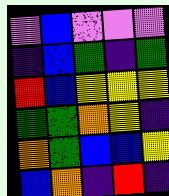[["violet", "blue", "violet", "violet", "violet"], ["indigo", "blue", "green", "indigo", "green"], ["red", "blue", "yellow", "yellow", "yellow"], ["green", "green", "orange", "yellow", "indigo"], ["orange", "green", "blue", "blue", "yellow"], ["blue", "orange", "indigo", "red", "indigo"]]